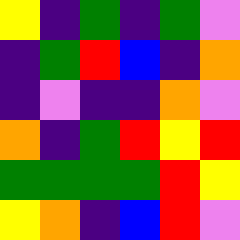[["yellow", "indigo", "green", "indigo", "green", "violet"], ["indigo", "green", "red", "blue", "indigo", "orange"], ["indigo", "violet", "indigo", "indigo", "orange", "violet"], ["orange", "indigo", "green", "red", "yellow", "red"], ["green", "green", "green", "green", "red", "yellow"], ["yellow", "orange", "indigo", "blue", "red", "violet"]]